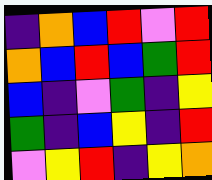[["indigo", "orange", "blue", "red", "violet", "red"], ["orange", "blue", "red", "blue", "green", "red"], ["blue", "indigo", "violet", "green", "indigo", "yellow"], ["green", "indigo", "blue", "yellow", "indigo", "red"], ["violet", "yellow", "red", "indigo", "yellow", "orange"]]